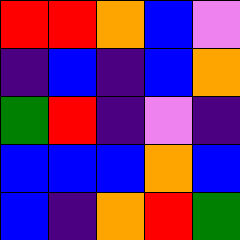[["red", "red", "orange", "blue", "violet"], ["indigo", "blue", "indigo", "blue", "orange"], ["green", "red", "indigo", "violet", "indigo"], ["blue", "blue", "blue", "orange", "blue"], ["blue", "indigo", "orange", "red", "green"]]